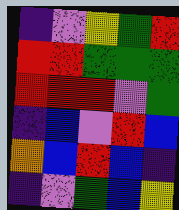[["indigo", "violet", "yellow", "green", "red"], ["red", "red", "green", "green", "green"], ["red", "red", "red", "violet", "green"], ["indigo", "blue", "violet", "red", "blue"], ["orange", "blue", "red", "blue", "indigo"], ["indigo", "violet", "green", "blue", "yellow"]]